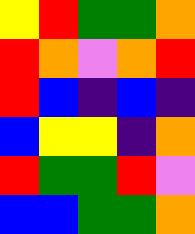[["yellow", "red", "green", "green", "orange"], ["red", "orange", "violet", "orange", "red"], ["red", "blue", "indigo", "blue", "indigo"], ["blue", "yellow", "yellow", "indigo", "orange"], ["red", "green", "green", "red", "violet"], ["blue", "blue", "green", "green", "orange"]]